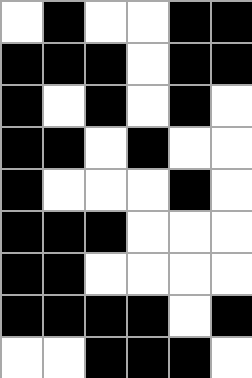[["white", "black", "white", "white", "black", "black"], ["black", "black", "black", "white", "black", "black"], ["black", "white", "black", "white", "black", "white"], ["black", "black", "white", "black", "white", "white"], ["black", "white", "white", "white", "black", "white"], ["black", "black", "black", "white", "white", "white"], ["black", "black", "white", "white", "white", "white"], ["black", "black", "black", "black", "white", "black"], ["white", "white", "black", "black", "black", "white"]]